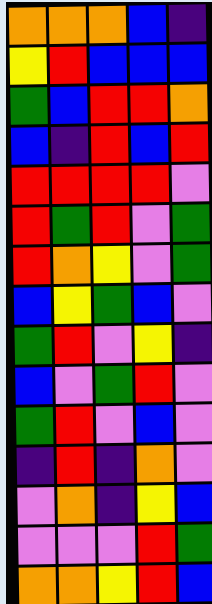[["orange", "orange", "orange", "blue", "indigo"], ["yellow", "red", "blue", "blue", "blue"], ["green", "blue", "red", "red", "orange"], ["blue", "indigo", "red", "blue", "red"], ["red", "red", "red", "red", "violet"], ["red", "green", "red", "violet", "green"], ["red", "orange", "yellow", "violet", "green"], ["blue", "yellow", "green", "blue", "violet"], ["green", "red", "violet", "yellow", "indigo"], ["blue", "violet", "green", "red", "violet"], ["green", "red", "violet", "blue", "violet"], ["indigo", "red", "indigo", "orange", "violet"], ["violet", "orange", "indigo", "yellow", "blue"], ["violet", "violet", "violet", "red", "green"], ["orange", "orange", "yellow", "red", "blue"]]